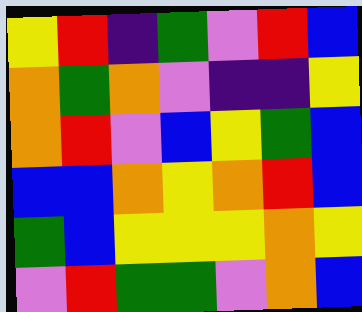[["yellow", "red", "indigo", "green", "violet", "red", "blue"], ["orange", "green", "orange", "violet", "indigo", "indigo", "yellow"], ["orange", "red", "violet", "blue", "yellow", "green", "blue"], ["blue", "blue", "orange", "yellow", "orange", "red", "blue"], ["green", "blue", "yellow", "yellow", "yellow", "orange", "yellow"], ["violet", "red", "green", "green", "violet", "orange", "blue"]]